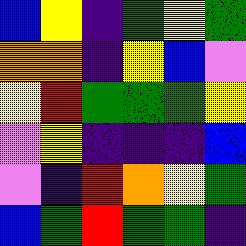[["blue", "yellow", "indigo", "green", "yellow", "green"], ["orange", "orange", "indigo", "yellow", "blue", "violet"], ["yellow", "red", "green", "green", "green", "yellow"], ["violet", "yellow", "indigo", "indigo", "indigo", "blue"], ["violet", "indigo", "red", "orange", "yellow", "green"], ["blue", "green", "red", "green", "green", "indigo"]]